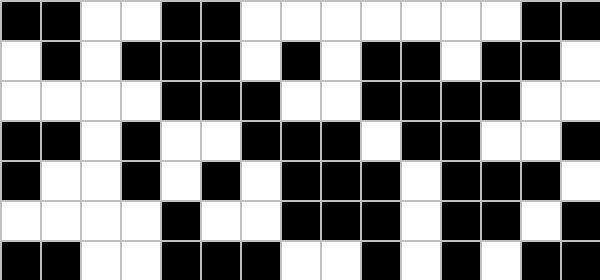[["black", "black", "white", "white", "black", "black", "white", "white", "white", "white", "white", "white", "white", "black", "black"], ["white", "black", "white", "black", "black", "black", "white", "black", "white", "black", "black", "white", "black", "black", "white"], ["white", "white", "white", "white", "black", "black", "black", "white", "white", "black", "black", "black", "black", "white", "white"], ["black", "black", "white", "black", "white", "white", "black", "black", "black", "white", "black", "black", "white", "white", "black"], ["black", "white", "white", "black", "white", "black", "white", "black", "black", "black", "white", "black", "black", "black", "white"], ["white", "white", "white", "white", "black", "white", "white", "black", "black", "black", "white", "black", "black", "white", "black"], ["black", "black", "white", "white", "black", "black", "black", "white", "white", "black", "white", "black", "white", "black", "black"]]